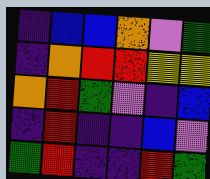[["indigo", "blue", "blue", "orange", "violet", "green"], ["indigo", "orange", "red", "red", "yellow", "yellow"], ["orange", "red", "green", "violet", "indigo", "blue"], ["indigo", "red", "indigo", "indigo", "blue", "violet"], ["green", "red", "indigo", "indigo", "red", "green"]]